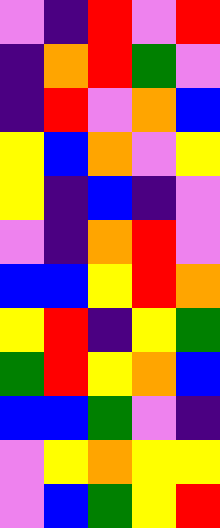[["violet", "indigo", "red", "violet", "red"], ["indigo", "orange", "red", "green", "violet"], ["indigo", "red", "violet", "orange", "blue"], ["yellow", "blue", "orange", "violet", "yellow"], ["yellow", "indigo", "blue", "indigo", "violet"], ["violet", "indigo", "orange", "red", "violet"], ["blue", "blue", "yellow", "red", "orange"], ["yellow", "red", "indigo", "yellow", "green"], ["green", "red", "yellow", "orange", "blue"], ["blue", "blue", "green", "violet", "indigo"], ["violet", "yellow", "orange", "yellow", "yellow"], ["violet", "blue", "green", "yellow", "red"]]